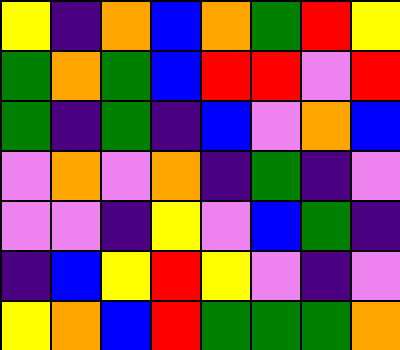[["yellow", "indigo", "orange", "blue", "orange", "green", "red", "yellow"], ["green", "orange", "green", "blue", "red", "red", "violet", "red"], ["green", "indigo", "green", "indigo", "blue", "violet", "orange", "blue"], ["violet", "orange", "violet", "orange", "indigo", "green", "indigo", "violet"], ["violet", "violet", "indigo", "yellow", "violet", "blue", "green", "indigo"], ["indigo", "blue", "yellow", "red", "yellow", "violet", "indigo", "violet"], ["yellow", "orange", "blue", "red", "green", "green", "green", "orange"]]